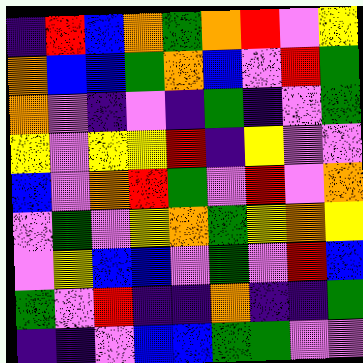[["indigo", "red", "blue", "orange", "green", "orange", "red", "violet", "yellow"], ["orange", "blue", "blue", "green", "orange", "blue", "violet", "red", "green"], ["orange", "violet", "indigo", "violet", "indigo", "green", "indigo", "violet", "green"], ["yellow", "violet", "yellow", "yellow", "red", "indigo", "yellow", "violet", "violet"], ["blue", "violet", "orange", "red", "green", "violet", "red", "violet", "orange"], ["violet", "green", "violet", "yellow", "orange", "green", "yellow", "orange", "yellow"], ["violet", "yellow", "blue", "blue", "violet", "green", "violet", "red", "blue"], ["green", "violet", "red", "indigo", "indigo", "orange", "indigo", "indigo", "green"], ["indigo", "indigo", "violet", "blue", "blue", "green", "green", "violet", "violet"]]